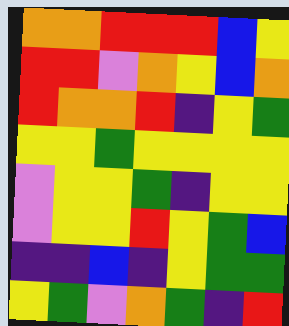[["orange", "orange", "red", "red", "red", "blue", "yellow"], ["red", "red", "violet", "orange", "yellow", "blue", "orange"], ["red", "orange", "orange", "red", "indigo", "yellow", "green"], ["yellow", "yellow", "green", "yellow", "yellow", "yellow", "yellow"], ["violet", "yellow", "yellow", "green", "indigo", "yellow", "yellow"], ["violet", "yellow", "yellow", "red", "yellow", "green", "blue"], ["indigo", "indigo", "blue", "indigo", "yellow", "green", "green"], ["yellow", "green", "violet", "orange", "green", "indigo", "red"]]